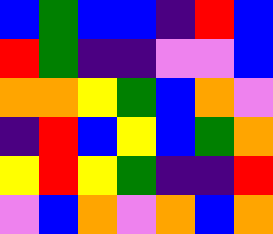[["blue", "green", "blue", "blue", "indigo", "red", "blue"], ["red", "green", "indigo", "indigo", "violet", "violet", "blue"], ["orange", "orange", "yellow", "green", "blue", "orange", "violet"], ["indigo", "red", "blue", "yellow", "blue", "green", "orange"], ["yellow", "red", "yellow", "green", "indigo", "indigo", "red"], ["violet", "blue", "orange", "violet", "orange", "blue", "orange"]]